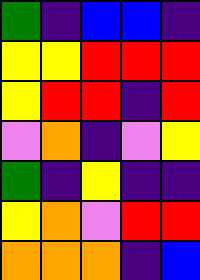[["green", "indigo", "blue", "blue", "indigo"], ["yellow", "yellow", "red", "red", "red"], ["yellow", "red", "red", "indigo", "red"], ["violet", "orange", "indigo", "violet", "yellow"], ["green", "indigo", "yellow", "indigo", "indigo"], ["yellow", "orange", "violet", "red", "red"], ["orange", "orange", "orange", "indigo", "blue"]]